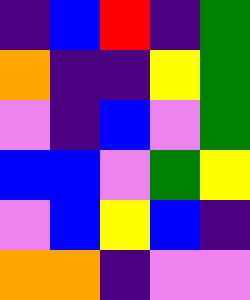[["indigo", "blue", "red", "indigo", "green"], ["orange", "indigo", "indigo", "yellow", "green"], ["violet", "indigo", "blue", "violet", "green"], ["blue", "blue", "violet", "green", "yellow"], ["violet", "blue", "yellow", "blue", "indigo"], ["orange", "orange", "indigo", "violet", "violet"]]